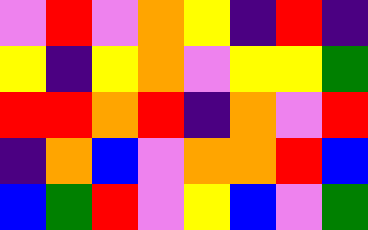[["violet", "red", "violet", "orange", "yellow", "indigo", "red", "indigo"], ["yellow", "indigo", "yellow", "orange", "violet", "yellow", "yellow", "green"], ["red", "red", "orange", "red", "indigo", "orange", "violet", "red"], ["indigo", "orange", "blue", "violet", "orange", "orange", "red", "blue"], ["blue", "green", "red", "violet", "yellow", "blue", "violet", "green"]]